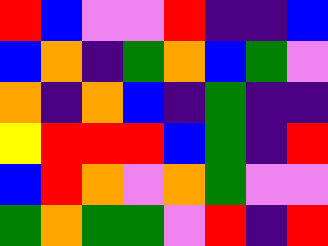[["red", "blue", "violet", "violet", "red", "indigo", "indigo", "blue"], ["blue", "orange", "indigo", "green", "orange", "blue", "green", "violet"], ["orange", "indigo", "orange", "blue", "indigo", "green", "indigo", "indigo"], ["yellow", "red", "red", "red", "blue", "green", "indigo", "red"], ["blue", "red", "orange", "violet", "orange", "green", "violet", "violet"], ["green", "orange", "green", "green", "violet", "red", "indigo", "red"]]